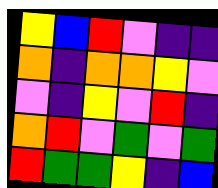[["yellow", "blue", "red", "violet", "indigo", "indigo"], ["orange", "indigo", "orange", "orange", "yellow", "violet"], ["violet", "indigo", "yellow", "violet", "red", "indigo"], ["orange", "red", "violet", "green", "violet", "green"], ["red", "green", "green", "yellow", "indigo", "blue"]]